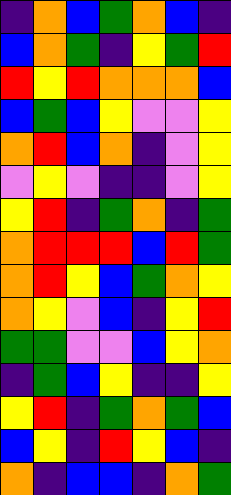[["indigo", "orange", "blue", "green", "orange", "blue", "indigo"], ["blue", "orange", "green", "indigo", "yellow", "green", "red"], ["red", "yellow", "red", "orange", "orange", "orange", "blue"], ["blue", "green", "blue", "yellow", "violet", "violet", "yellow"], ["orange", "red", "blue", "orange", "indigo", "violet", "yellow"], ["violet", "yellow", "violet", "indigo", "indigo", "violet", "yellow"], ["yellow", "red", "indigo", "green", "orange", "indigo", "green"], ["orange", "red", "red", "red", "blue", "red", "green"], ["orange", "red", "yellow", "blue", "green", "orange", "yellow"], ["orange", "yellow", "violet", "blue", "indigo", "yellow", "red"], ["green", "green", "violet", "violet", "blue", "yellow", "orange"], ["indigo", "green", "blue", "yellow", "indigo", "indigo", "yellow"], ["yellow", "red", "indigo", "green", "orange", "green", "blue"], ["blue", "yellow", "indigo", "red", "yellow", "blue", "indigo"], ["orange", "indigo", "blue", "blue", "indigo", "orange", "green"]]